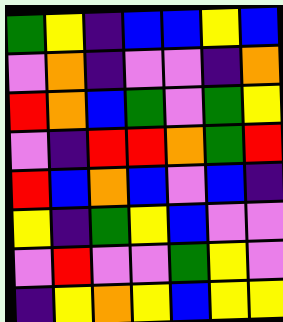[["green", "yellow", "indigo", "blue", "blue", "yellow", "blue"], ["violet", "orange", "indigo", "violet", "violet", "indigo", "orange"], ["red", "orange", "blue", "green", "violet", "green", "yellow"], ["violet", "indigo", "red", "red", "orange", "green", "red"], ["red", "blue", "orange", "blue", "violet", "blue", "indigo"], ["yellow", "indigo", "green", "yellow", "blue", "violet", "violet"], ["violet", "red", "violet", "violet", "green", "yellow", "violet"], ["indigo", "yellow", "orange", "yellow", "blue", "yellow", "yellow"]]